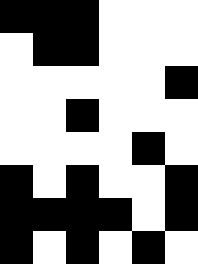[["black", "black", "black", "white", "white", "white"], ["white", "black", "black", "white", "white", "white"], ["white", "white", "white", "white", "white", "black"], ["white", "white", "black", "white", "white", "white"], ["white", "white", "white", "white", "black", "white"], ["black", "white", "black", "white", "white", "black"], ["black", "black", "black", "black", "white", "black"], ["black", "white", "black", "white", "black", "white"]]